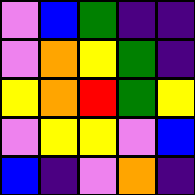[["violet", "blue", "green", "indigo", "indigo"], ["violet", "orange", "yellow", "green", "indigo"], ["yellow", "orange", "red", "green", "yellow"], ["violet", "yellow", "yellow", "violet", "blue"], ["blue", "indigo", "violet", "orange", "indigo"]]